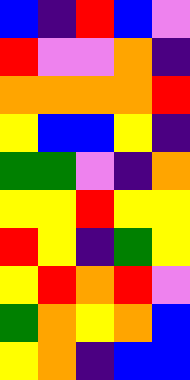[["blue", "indigo", "red", "blue", "violet"], ["red", "violet", "violet", "orange", "indigo"], ["orange", "orange", "orange", "orange", "red"], ["yellow", "blue", "blue", "yellow", "indigo"], ["green", "green", "violet", "indigo", "orange"], ["yellow", "yellow", "red", "yellow", "yellow"], ["red", "yellow", "indigo", "green", "yellow"], ["yellow", "red", "orange", "red", "violet"], ["green", "orange", "yellow", "orange", "blue"], ["yellow", "orange", "indigo", "blue", "blue"]]